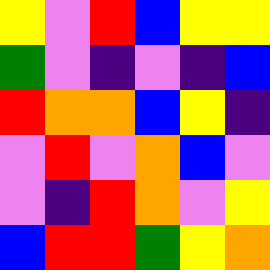[["yellow", "violet", "red", "blue", "yellow", "yellow"], ["green", "violet", "indigo", "violet", "indigo", "blue"], ["red", "orange", "orange", "blue", "yellow", "indigo"], ["violet", "red", "violet", "orange", "blue", "violet"], ["violet", "indigo", "red", "orange", "violet", "yellow"], ["blue", "red", "red", "green", "yellow", "orange"]]